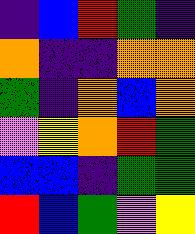[["indigo", "blue", "red", "green", "indigo"], ["orange", "indigo", "indigo", "orange", "orange"], ["green", "indigo", "orange", "blue", "orange"], ["violet", "yellow", "orange", "red", "green"], ["blue", "blue", "indigo", "green", "green"], ["red", "blue", "green", "violet", "yellow"]]